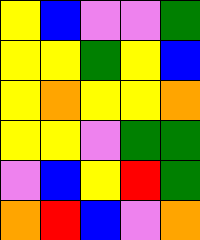[["yellow", "blue", "violet", "violet", "green"], ["yellow", "yellow", "green", "yellow", "blue"], ["yellow", "orange", "yellow", "yellow", "orange"], ["yellow", "yellow", "violet", "green", "green"], ["violet", "blue", "yellow", "red", "green"], ["orange", "red", "blue", "violet", "orange"]]